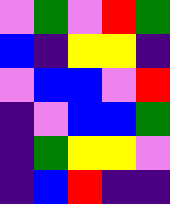[["violet", "green", "violet", "red", "green"], ["blue", "indigo", "yellow", "yellow", "indigo"], ["violet", "blue", "blue", "violet", "red"], ["indigo", "violet", "blue", "blue", "green"], ["indigo", "green", "yellow", "yellow", "violet"], ["indigo", "blue", "red", "indigo", "indigo"]]